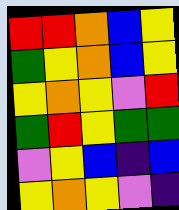[["red", "red", "orange", "blue", "yellow"], ["green", "yellow", "orange", "blue", "yellow"], ["yellow", "orange", "yellow", "violet", "red"], ["green", "red", "yellow", "green", "green"], ["violet", "yellow", "blue", "indigo", "blue"], ["yellow", "orange", "yellow", "violet", "indigo"]]